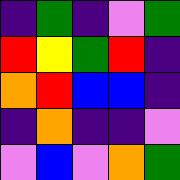[["indigo", "green", "indigo", "violet", "green"], ["red", "yellow", "green", "red", "indigo"], ["orange", "red", "blue", "blue", "indigo"], ["indigo", "orange", "indigo", "indigo", "violet"], ["violet", "blue", "violet", "orange", "green"]]